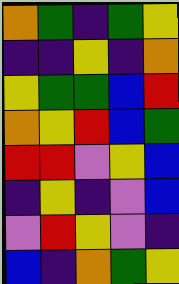[["orange", "green", "indigo", "green", "yellow"], ["indigo", "indigo", "yellow", "indigo", "orange"], ["yellow", "green", "green", "blue", "red"], ["orange", "yellow", "red", "blue", "green"], ["red", "red", "violet", "yellow", "blue"], ["indigo", "yellow", "indigo", "violet", "blue"], ["violet", "red", "yellow", "violet", "indigo"], ["blue", "indigo", "orange", "green", "yellow"]]